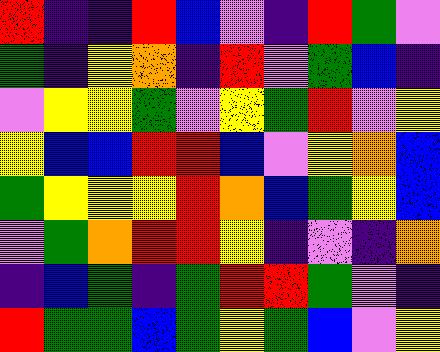[["red", "indigo", "indigo", "red", "blue", "violet", "indigo", "red", "green", "violet"], ["green", "indigo", "yellow", "orange", "indigo", "red", "violet", "green", "blue", "indigo"], ["violet", "yellow", "yellow", "green", "violet", "yellow", "green", "red", "violet", "yellow"], ["yellow", "blue", "blue", "red", "red", "blue", "violet", "yellow", "orange", "blue"], ["green", "yellow", "yellow", "yellow", "red", "orange", "blue", "green", "yellow", "blue"], ["violet", "green", "orange", "red", "red", "yellow", "indigo", "violet", "indigo", "orange"], ["indigo", "blue", "green", "indigo", "green", "red", "red", "green", "violet", "indigo"], ["red", "green", "green", "blue", "green", "yellow", "green", "blue", "violet", "yellow"]]